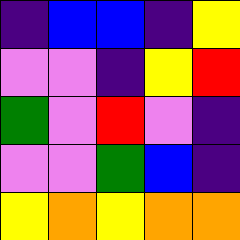[["indigo", "blue", "blue", "indigo", "yellow"], ["violet", "violet", "indigo", "yellow", "red"], ["green", "violet", "red", "violet", "indigo"], ["violet", "violet", "green", "blue", "indigo"], ["yellow", "orange", "yellow", "orange", "orange"]]